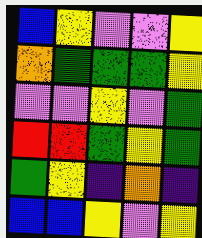[["blue", "yellow", "violet", "violet", "yellow"], ["orange", "green", "green", "green", "yellow"], ["violet", "violet", "yellow", "violet", "green"], ["red", "red", "green", "yellow", "green"], ["green", "yellow", "indigo", "orange", "indigo"], ["blue", "blue", "yellow", "violet", "yellow"]]